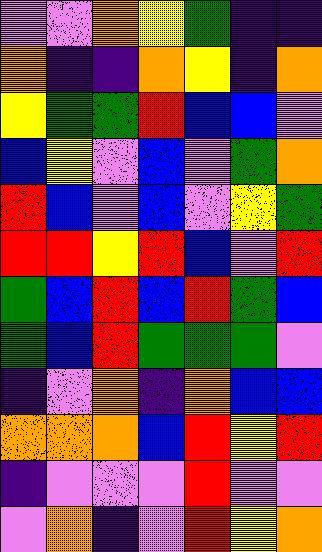[["violet", "violet", "orange", "yellow", "green", "indigo", "indigo"], ["orange", "indigo", "indigo", "orange", "yellow", "indigo", "orange"], ["yellow", "green", "green", "red", "blue", "blue", "violet"], ["blue", "yellow", "violet", "blue", "violet", "green", "orange"], ["red", "blue", "violet", "blue", "violet", "yellow", "green"], ["red", "red", "yellow", "red", "blue", "violet", "red"], ["green", "blue", "red", "blue", "red", "green", "blue"], ["green", "blue", "red", "green", "green", "green", "violet"], ["indigo", "violet", "orange", "indigo", "orange", "blue", "blue"], ["orange", "orange", "orange", "blue", "red", "yellow", "red"], ["indigo", "violet", "violet", "violet", "red", "violet", "violet"], ["violet", "orange", "indigo", "violet", "red", "yellow", "orange"]]